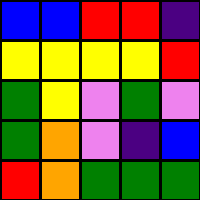[["blue", "blue", "red", "red", "indigo"], ["yellow", "yellow", "yellow", "yellow", "red"], ["green", "yellow", "violet", "green", "violet"], ["green", "orange", "violet", "indigo", "blue"], ["red", "orange", "green", "green", "green"]]